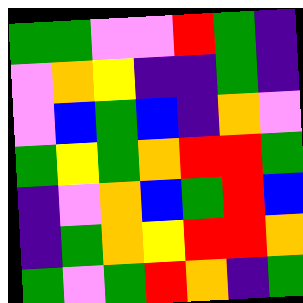[["green", "green", "violet", "violet", "red", "green", "indigo"], ["violet", "orange", "yellow", "indigo", "indigo", "green", "indigo"], ["violet", "blue", "green", "blue", "indigo", "orange", "violet"], ["green", "yellow", "green", "orange", "red", "red", "green"], ["indigo", "violet", "orange", "blue", "green", "red", "blue"], ["indigo", "green", "orange", "yellow", "red", "red", "orange"], ["green", "violet", "green", "red", "orange", "indigo", "green"]]